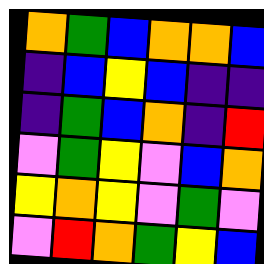[["orange", "green", "blue", "orange", "orange", "blue"], ["indigo", "blue", "yellow", "blue", "indigo", "indigo"], ["indigo", "green", "blue", "orange", "indigo", "red"], ["violet", "green", "yellow", "violet", "blue", "orange"], ["yellow", "orange", "yellow", "violet", "green", "violet"], ["violet", "red", "orange", "green", "yellow", "blue"]]